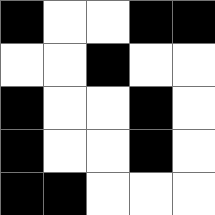[["black", "white", "white", "black", "black"], ["white", "white", "black", "white", "white"], ["black", "white", "white", "black", "white"], ["black", "white", "white", "black", "white"], ["black", "black", "white", "white", "white"]]